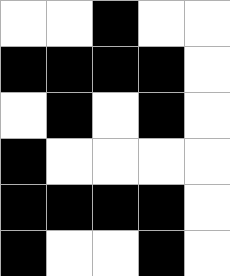[["white", "white", "black", "white", "white"], ["black", "black", "black", "black", "white"], ["white", "black", "white", "black", "white"], ["black", "white", "white", "white", "white"], ["black", "black", "black", "black", "white"], ["black", "white", "white", "black", "white"]]